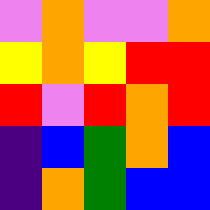[["violet", "orange", "violet", "violet", "orange"], ["yellow", "orange", "yellow", "red", "red"], ["red", "violet", "red", "orange", "red"], ["indigo", "blue", "green", "orange", "blue"], ["indigo", "orange", "green", "blue", "blue"]]